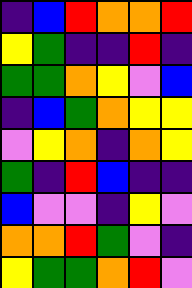[["indigo", "blue", "red", "orange", "orange", "red"], ["yellow", "green", "indigo", "indigo", "red", "indigo"], ["green", "green", "orange", "yellow", "violet", "blue"], ["indigo", "blue", "green", "orange", "yellow", "yellow"], ["violet", "yellow", "orange", "indigo", "orange", "yellow"], ["green", "indigo", "red", "blue", "indigo", "indigo"], ["blue", "violet", "violet", "indigo", "yellow", "violet"], ["orange", "orange", "red", "green", "violet", "indigo"], ["yellow", "green", "green", "orange", "red", "violet"]]